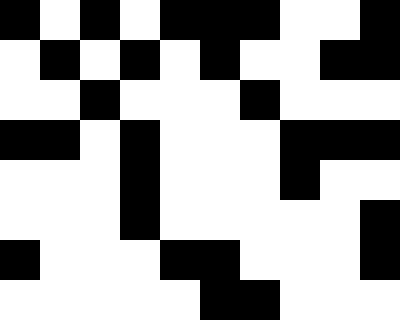[["black", "white", "black", "white", "black", "black", "black", "white", "white", "black"], ["white", "black", "white", "black", "white", "black", "white", "white", "black", "black"], ["white", "white", "black", "white", "white", "white", "black", "white", "white", "white"], ["black", "black", "white", "black", "white", "white", "white", "black", "black", "black"], ["white", "white", "white", "black", "white", "white", "white", "black", "white", "white"], ["white", "white", "white", "black", "white", "white", "white", "white", "white", "black"], ["black", "white", "white", "white", "black", "black", "white", "white", "white", "black"], ["white", "white", "white", "white", "white", "black", "black", "white", "white", "white"]]